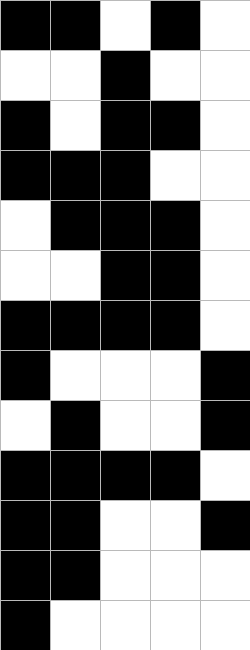[["black", "black", "white", "black", "white"], ["white", "white", "black", "white", "white"], ["black", "white", "black", "black", "white"], ["black", "black", "black", "white", "white"], ["white", "black", "black", "black", "white"], ["white", "white", "black", "black", "white"], ["black", "black", "black", "black", "white"], ["black", "white", "white", "white", "black"], ["white", "black", "white", "white", "black"], ["black", "black", "black", "black", "white"], ["black", "black", "white", "white", "black"], ["black", "black", "white", "white", "white"], ["black", "white", "white", "white", "white"]]